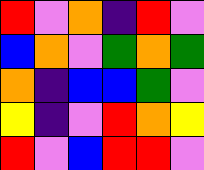[["red", "violet", "orange", "indigo", "red", "violet"], ["blue", "orange", "violet", "green", "orange", "green"], ["orange", "indigo", "blue", "blue", "green", "violet"], ["yellow", "indigo", "violet", "red", "orange", "yellow"], ["red", "violet", "blue", "red", "red", "violet"]]